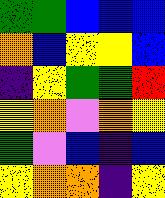[["green", "green", "blue", "blue", "blue"], ["orange", "blue", "yellow", "yellow", "blue"], ["indigo", "yellow", "green", "green", "red"], ["yellow", "orange", "violet", "orange", "yellow"], ["green", "violet", "blue", "indigo", "blue"], ["yellow", "orange", "orange", "indigo", "yellow"]]